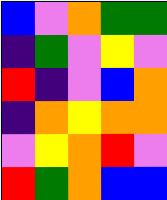[["blue", "violet", "orange", "green", "green"], ["indigo", "green", "violet", "yellow", "violet"], ["red", "indigo", "violet", "blue", "orange"], ["indigo", "orange", "yellow", "orange", "orange"], ["violet", "yellow", "orange", "red", "violet"], ["red", "green", "orange", "blue", "blue"]]